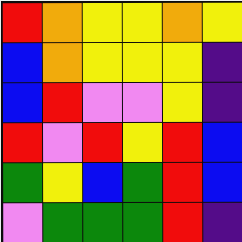[["red", "orange", "yellow", "yellow", "orange", "yellow"], ["blue", "orange", "yellow", "yellow", "yellow", "indigo"], ["blue", "red", "violet", "violet", "yellow", "indigo"], ["red", "violet", "red", "yellow", "red", "blue"], ["green", "yellow", "blue", "green", "red", "blue"], ["violet", "green", "green", "green", "red", "indigo"]]